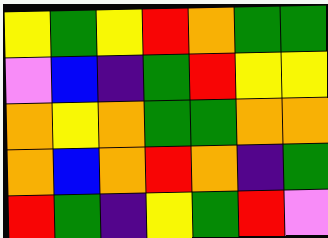[["yellow", "green", "yellow", "red", "orange", "green", "green"], ["violet", "blue", "indigo", "green", "red", "yellow", "yellow"], ["orange", "yellow", "orange", "green", "green", "orange", "orange"], ["orange", "blue", "orange", "red", "orange", "indigo", "green"], ["red", "green", "indigo", "yellow", "green", "red", "violet"]]